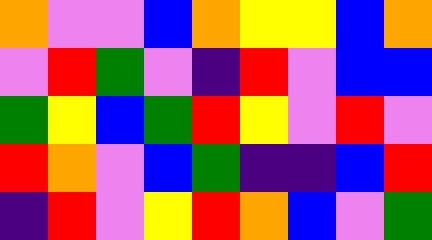[["orange", "violet", "violet", "blue", "orange", "yellow", "yellow", "blue", "orange"], ["violet", "red", "green", "violet", "indigo", "red", "violet", "blue", "blue"], ["green", "yellow", "blue", "green", "red", "yellow", "violet", "red", "violet"], ["red", "orange", "violet", "blue", "green", "indigo", "indigo", "blue", "red"], ["indigo", "red", "violet", "yellow", "red", "orange", "blue", "violet", "green"]]